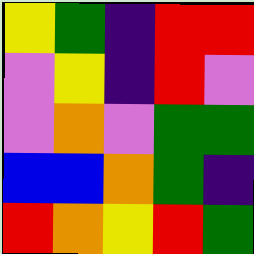[["yellow", "green", "indigo", "red", "red"], ["violet", "yellow", "indigo", "red", "violet"], ["violet", "orange", "violet", "green", "green"], ["blue", "blue", "orange", "green", "indigo"], ["red", "orange", "yellow", "red", "green"]]